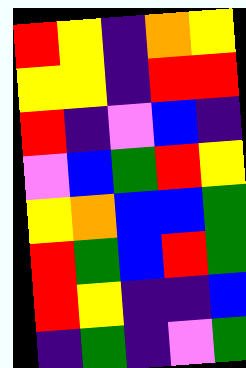[["red", "yellow", "indigo", "orange", "yellow"], ["yellow", "yellow", "indigo", "red", "red"], ["red", "indigo", "violet", "blue", "indigo"], ["violet", "blue", "green", "red", "yellow"], ["yellow", "orange", "blue", "blue", "green"], ["red", "green", "blue", "red", "green"], ["red", "yellow", "indigo", "indigo", "blue"], ["indigo", "green", "indigo", "violet", "green"]]